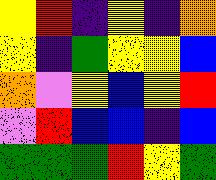[["yellow", "red", "indigo", "yellow", "indigo", "orange"], ["yellow", "indigo", "green", "yellow", "yellow", "blue"], ["orange", "violet", "yellow", "blue", "yellow", "red"], ["violet", "red", "blue", "blue", "indigo", "blue"], ["green", "green", "green", "red", "yellow", "green"]]